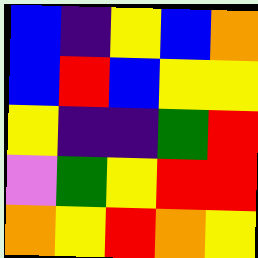[["blue", "indigo", "yellow", "blue", "orange"], ["blue", "red", "blue", "yellow", "yellow"], ["yellow", "indigo", "indigo", "green", "red"], ["violet", "green", "yellow", "red", "red"], ["orange", "yellow", "red", "orange", "yellow"]]